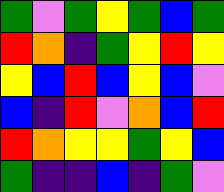[["green", "violet", "green", "yellow", "green", "blue", "green"], ["red", "orange", "indigo", "green", "yellow", "red", "yellow"], ["yellow", "blue", "red", "blue", "yellow", "blue", "violet"], ["blue", "indigo", "red", "violet", "orange", "blue", "red"], ["red", "orange", "yellow", "yellow", "green", "yellow", "blue"], ["green", "indigo", "indigo", "blue", "indigo", "green", "violet"]]